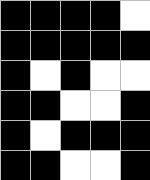[["black", "black", "black", "black", "white"], ["black", "black", "black", "black", "black"], ["black", "white", "black", "white", "white"], ["black", "black", "white", "white", "black"], ["black", "white", "black", "black", "black"], ["black", "black", "white", "white", "black"]]